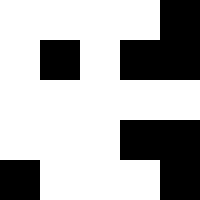[["white", "white", "white", "white", "black"], ["white", "black", "white", "black", "black"], ["white", "white", "white", "white", "white"], ["white", "white", "white", "black", "black"], ["black", "white", "white", "white", "black"]]